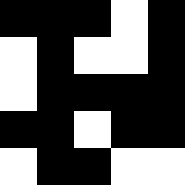[["black", "black", "black", "white", "black"], ["white", "black", "white", "white", "black"], ["white", "black", "black", "black", "black"], ["black", "black", "white", "black", "black"], ["white", "black", "black", "white", "white"]]